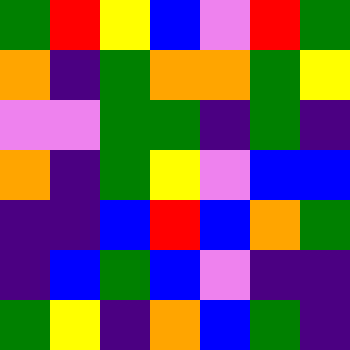[["green", "red", "yellow", "blue", "violet", "red", "green"], ["orange", "indigo", "green", "orange", "orange", "green", "yellow"], ["violet", "violet", "green", "green", "indigo", "green", "indigo"], ["orange", "indigo", "green", "yellow", "violet", "blue", "blue"], ["indigo", "indigo", "blue", "red", "blue", "orange", "green"], ["indigo", "blue", "green", "blue", "violet", "indigo", "indigo"], ["green", "yellow", "indigo", "orange", "blue", "green", "indigo"]]